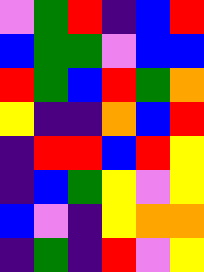[["violet", "green", "red", "indigo", "blue", "red"], ["blue", "green", "green", "violet", "blue", "blue"], ["red", "green", "blue", "red", "green", "orange"], ["yellow", "indigo", "indigo", "orange", "blue", "red"], ["indigo", "red", "red", "blue", "red", "yellow"], ["indigo", "blue", "green", "yellow", "violet", "yellow"], ["blue", "violet", "indigo", "yellow", "orange", "orange"], ["indigo", "green", "indigo", "red", "violet", "yellow"]]